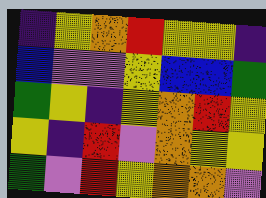[["indigo", "yellow", "orange", "red", "yellow", "yellow", "indigo"], ["blue", "violet", "violet", "yellow", "blue", "blue", "green"], ["green", "yellow", "indigo", "yellow", "orange", "red", "yellow"], ["yellow", "indigo", "red", "violet", "orange", "yellow", "yellow"], ["green", "violet", "red", "yellow", "orange", "orange", "violet"]]